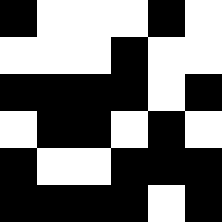[["black", "white", "white", "white", "black", "white"], ["white", "white", "white", "black", "white", "white"], ["black", "black", "black", "black", "white", "black"], ["white", "black", "black", "white", "black", "white"], ["black", "white", "white", "black", "black", "black"], ["black", "black", "black", "black", "white", "black"]]